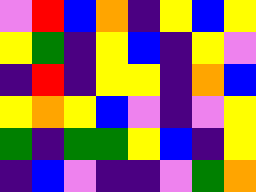[["violet", "red", "blue", "orange", "indigo", "yellow", "blue", "yellow"], ["yellow", "green", "indigo", "yellow", "blue", "indigo", "yellow", "violet"], ["indigo", "red", "indigo", "yellow", "yellow", "indigo", "orange", "blue"], ["yellow", "orange", "yellow", "blue", "violet", "indigo", "violet", "yellow"], ["green", "indigo", "green", "green", "yellow", "blue", "indigo", "yellow"], ["indigo", "blue", "violet", "indigo", "indigo", "violet", "green", "orange"]]